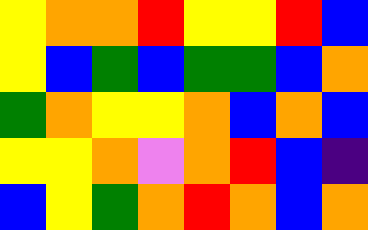[["yellow", "orange", "orange", "red", "yellow", "yellow", "red", "blue"], ["yellow", "blue", "green", "blue", "green", "green", "blue", "orange"], ["green", "orange", "yellow", "yellow", "orange", "blue", "orange", "blue"], ["yellow", "yellow", "orange", "violet", "orange", "red", "blue", "indigo"], ["blue", "yellow", "green", "orange", "red", "orange", "blue", "orange"]]